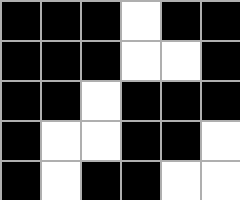[["black", "black", "black", "white", "black", "black"], ["black", "black", "black", "white", "white", "black"], ["black", "black", "white", "black", "black", "black"], ["black", "white", "white", "black", "black", "white"], ["black", "white", "black", "black", "white", "white"]]